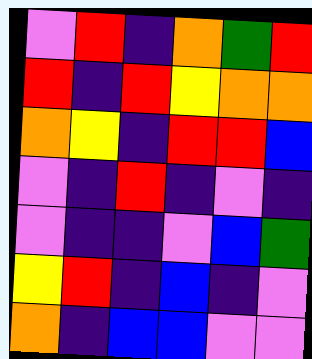[["violet", "red", "indigo", "orange", "green", "red"], ["red", "indigo", "red", "yellow", "orange", "orange"], ["orange", "yellow", "indigo", "red", "red", "blue"], ["violet", "indigo", "red", "indigo", "violet", "indigo"], ["violet", "indigo", "indigo", "violet", "blue", "green"], ["yellow", "red", "indigo", "blue", "indigo", "violet"], ["orange", "indigo", "blue", "blue", "violet", "violet"]]